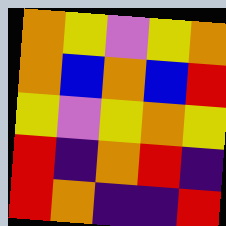[["orange", "yellow", "violet", "yellow", "orange"], ["orange", "blue", "orange", "blue", "red"], ["yellow", "violet", "yellow", "orange", "yellow"], ["red", "indigo", "orange", "red", "indigo"], ["red", "orange", "indigo", "indigo", "red"]]